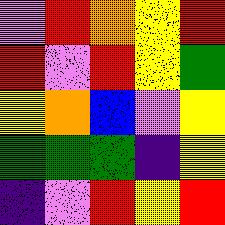[["violet", "red", "orange", "yellow", "red"], ["red", "violet", "red", "yellow", "green"], ["yellow", "orange", "blue", "violet", "yellow"], ["green", "green", "green", "indigo", "yellow"], ["indigo", "violet", "red", "yellow", "red"]]